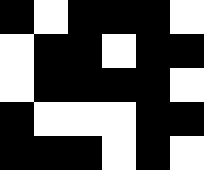[["black", "white", "black", "black", "black", "white"], ["white", "black", "black", "white", "black", "black"], ["white", "black", "black", "black", "black", "white"], ["black", "white", "white", "white", "black", "black"], ["black", "black", "black", "white", "black", "white"]]